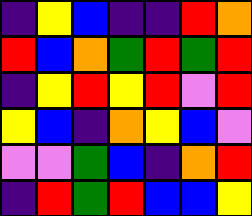[["indigo", "yellow", "blue", "indigo", "indigo", "red", "orange"], ["red", "blue", "orange", "green", "red", "green", "red"], ["indigo", "yellow", "red", "yellow", "red", "violet", "red"], ["yellow", "blue", "indigo", "orange", "yellow", "blue", "violet"], ["violet", "violet", "green", "blue", "indigo", "orange", "red"], ["indigo", "red", "green", "red", "blue", "blue", "yellow"]]